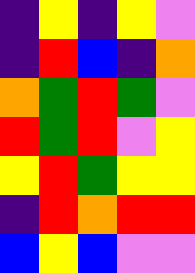[["indigo", "yellow", "indigo", "yellow", "violet"], ["indigo", "red", "blue", "indigo", "orange"], ["orange", "green", "red", "green", "violet"], ["red", "green", "red", "violet", "yellow"], ["yellow", "red", "green", "yellow", "yellow"], ["indigo", "red", "orange", "red", "red"], ["blue", "yellow", "blue", "violet", "violet"]]